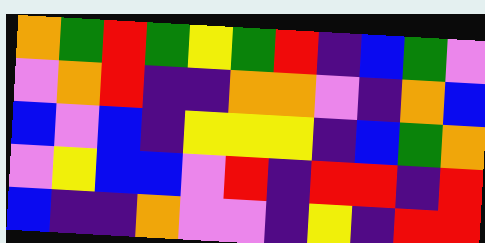[["orange", "green", "red", "green", "yellow", "green", "red", "indigo", "blue", "green", "violet"], ["violet", "orange", "red", "indigo", "indigo", "orange", "orange", "violet", "indigo", "orange", "blue"], ["blue", "violet", "blue", "indigo", "yellow", "yellow", "yellow", "indigo", "blue", "green", "orange"], ["violet", "yellow", "blue", "blue", "violet", "red", "indigo", "red", "red", "indigo", "red"], ["blue", "indigo", "indigo", "orange", "violet", "violet", "indigo", "yellow", "indigo", "red", "red"]]